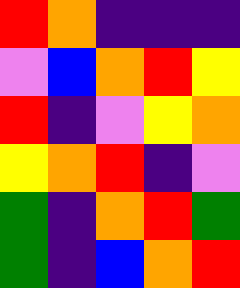[["red", "orange", "indigo", "indigo", "indigo"], ["violet", "blue", "orange", "red", "yellow"], ["red", "indigo", "violet", "yellow", "orange"], ["yellow", "orange", "red", "indigo", "violet"], ["green", "indigo", "orange", "red", "green"], ["green", "indigo", "blue", "orange", "red"]]